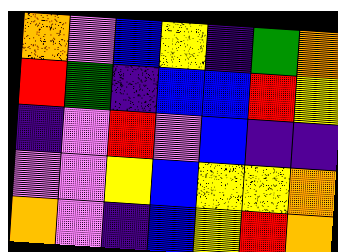[["orange", "violet", "blue", "yellow", "indigo", "green", "orange"], ["red", "green", "indigo", "blue", "blue", "red", "yellow"], ["indigo", "violet", "red", "violet", "blue", "indigo", "indigo"], ["violet", "violet", "yellow", "blue", "yellow", "yellow", "orange"], ["orange", "violet", "indigo", "blue", "yellow", "red", "orange"]]